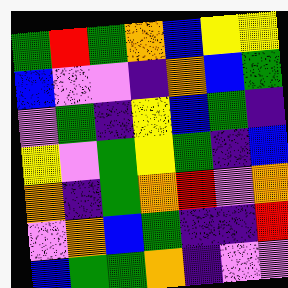[["green", "red", "green", "orange", "blue", "yellow", "yellow"], ["blue", "violet", "violet", "indigo", "orange", "blue", "green"], ["violet", "green", "indigo", "yellow", "blue", "green", "indigo"], ["yellow", "violet", "green", "yellow", "green", "indigo", "blue"], ["orange", "indigo", "green", "orange", "red", "violet", "orange"], ["violet", "orange", "blue", "green", "indigo", "indigo", "red"], ["blue", "green", "green", "orange", "indigo", "violet", "violet"]]